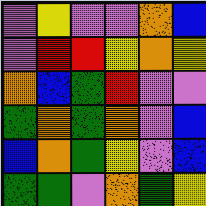[["violet", "yellow", "violet", "violet", "orange", "blue"], ["violet", "red", "red", "yellow", "orange", "yellow"], ["orange", "blue", "green", "red", "violet", "violet"], ["green", "orange", "green", "orange", "violet", "blue"], ["blue", "orange", "green", "yellow", "violet", "blue"], ["green", "green", "violet", "orange", "green", "yellow"]]